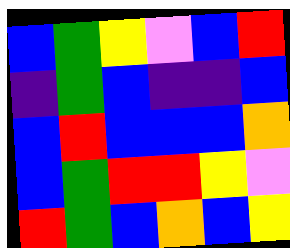[["blue", "green", "yellow", "violet", "blue", "red"], ["indigo", "green", "blue", "indigo", "indigo", "blue"], ["blue", "red", "blue", "blue", "blue", "orange"], ["blue", "green", "red", "red", "yellow", "violet"], ["red", "green", "blue", "orange", "blue", "yellow"]]